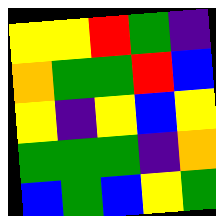[["yellow", "yellow", "red", "green", "indigo"], ["orange", "green", "green", "red", "blue"], ["yellow", "indigo", "yellow", "blue", "yellow"], ["green", "green", "green", "indigo", "orange"], ["blue", "green", "blue", "yellow", "green"]]